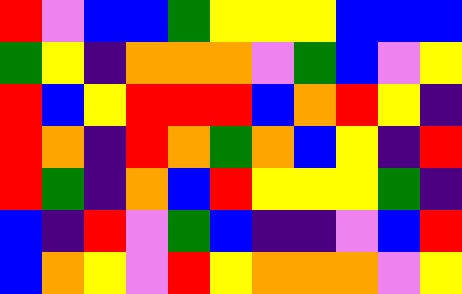[["red", "violet", "blue", "blue", "green", "yellow", "yellow", "yellow", "blue", "blue", "blue"], ["green", "yellow", "indigo", "orange", "orange", "orange", "violet", "green", "blue", "violet", "yellow"], ["red", "blue", "yellow", "red", "red", "red", "blue", "orange", "red", "yellow", "indigo"], ["red", "orange", "indigo", "red", "orange", "green", "orange", "blue", "yellow", "indigo", "red"], ["red", "green", "indigo", "orange", "blue", "red", "yellow", "yellow", "yellow", "green", "indigo"], ["blue", "indigo", "red", "violet", "green", "blue", "indigo", "indigo", "violet", "blue", "red"], ["blue", "orange", "yellow", "violet", "red", "yellow", "orange", "orange", "orange", "violet", "yellow"]]